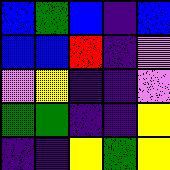[["blue", "green", "blue", "indigo", "blue"], ["blue", "blue", "red", "indigo", "violet"], ["violet", "yellow", "indigo", "indigo", "violet"], ["green", "green", "indigo", "indigo", "yellow"], ["indigo", "indigo", "yellow", "green", "yellow"]]